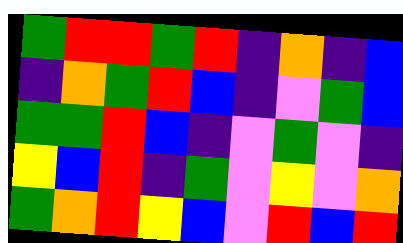[["green", "red", "red", "green", "red", "indigo", "orange", "indigo", "blue"], ["indigo", "orange", "green", "red", "blue", "indigo", "violet", "green", "blue"], ["green", "green", "red", "blue", "indigo", "violet", "green", "violet", "indigo"], ["yellow", "blue", "red", "indigo", "green", "violet", "yellow", "violet", "orange"], ["green", "orange", "red", "yellow", "blue", "violet", "red", "blue", "red"]]